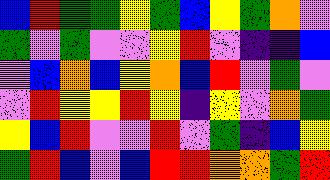[["blue", "red", "green", "green", "yellow", "green", "blue", "yellow", "green", "orange", "violet"], ["green", "violet", "green", "violet", "violet", "yellow", "red", "violet", "indigo", "indigo", "blue"], ["violet", "blue", "orange", "blue", "yellow", "orange", "blue", "red", "violet", "green", "violet"], ["violet", "red", "yellow", "yellow", "red", "yellow", "indigo", "yellow", "violet", "orange", "green"], ["yellow", "blue", "red", "violet", "violet", "red", "violet", "green", "indigo", "blue", "yellow"], ["green", "red", "blue", "violet", "blue", "red", "red", "orange", "orange", "green", "red"]]